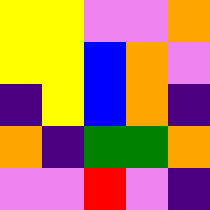[["yellow", "yellow", "violet", "violet", "orange"], ["yellow", "yellow", "blue", "orange", "violet"], ["indigo", "yellow", "blue", "orange", "indigo"], ["orange", "indigo", "green", "green", "orange"], ["violet", "violet", "red", "violet", "indigo"]]